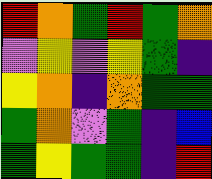[["red", "orange", "green", "red", "green", "orange"], ["violet", "yellow", "violet", "yellow", "green", "indigo"], ["yellow", "orange", "indigo", "orange", "green", "green"], ["green", "orange", "violet", "green", "indigo", "blue"], ["green", "yellow", "green", "green", "indigo", "red"]]